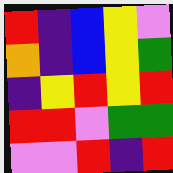[["red", "indigo", "blue", "yellow", "violet"], ["orange", "indigo", "blue", "yellow", "green"], ["indigo", "yellow", "red", "yellow", "red"], ["red", "red", "violet", "green", "green"], ["violet", "violet", "red", "indigo", "red"]]